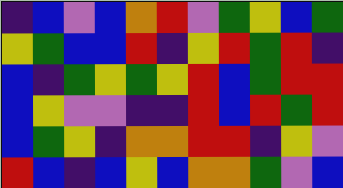[["indigo", "blue", "violet", "blue", "orange", "red", "violet", "green", "yellow", "blue", "green"], ["yellow", "green", "blue", "blue", "red", "indigo", "yellow", "red", "green", "red", "indigo"], ["blue", "indigo", "green", "yellow", "green", "yellow", "red", "blue", "green", "red", "red"], ["blue", "yellow", "violet", "violet", "indigo", "indigo", "red", "blue", "red", "green", "red"], ["blue", "green", "yellow", "indigo", "orange", "orange", "red", "red", "indigo", "yellow", "violet"], ["red", "blue", "indigo", "blue", "yellow", "blue", "orange", "orange", "green", "violet", "blue"]]